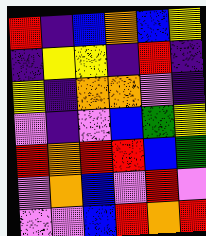[["red", "indigo", "blue", "orange", "blue", "yellow"], ["indigo", "yellow", "yellow", "indigo", "red", "indigo"], ["yellow", "indigo", "orange", "orange", "violet", "indigo"], ["violet", "indigo", "violet", "blue", "green", "yellow"], ["red", "orange", "red", "red", "blue", "green"], ["violet", "orange", "blue", "violet", "red", "violet"], ["violet", "violet", "blue", "red", "orange", "red"]]